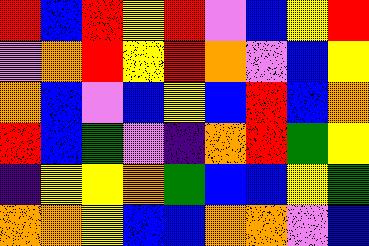[["red", "blue", "red", "yellow", "red", "violet", "blue", "yellow", "red"], ["violet", "orange", "red", "yellow", "red", "orange", "violet", "blue", "yellow"], ["orange", "blue", "violet", "blue", "yellow", "blue", "red", "blue", "orange"], ["red", "blue", "green", "violet", "indigo", "orange", "red", "green", "yellow"], ["indigo", "yellow", "yellow", "orange", "green", "blue", "blue", "yellow", "green"], ["orange", "orange", "yellow", "blue", "blue", "orange", "orange", "violet", "blue"]]